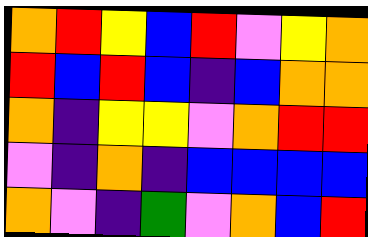[["orange", "red", "yellow", "blue", "red", "violet", "yellow", "orange"], ["red", "blue", "red", "blue", "indigo", "blue", "orange", "orange"], ["orange", "indigo", "yellow", "yellow", "violet", "orange", "red", "red"], ["violet", "indigo", "orange", "indigo", "blue", "blue", "blue", "blue"], ["orange", "violet", "indigo", "green", "violet", "orange", "blue", "red"]]